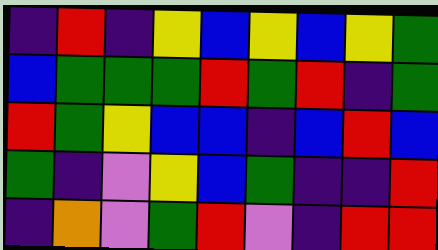[["indigo", "red", "indigo", "yellow", "blue", "yellow", "blue", "yellow", "green"], ["blue", "green", "green", "green", "red", "green", "red", "indigo", "green"], ["red", "green", "yellow", "blue", "blue", "indigo", "blue", "red", "blue"], ["green", "indigo", "violet", "yellow", "blue", "green", "indigo", "indigo", "red"], ["indigo", "orange", "violet", "green", "red", "violet", "indigo", "red", "red"]]